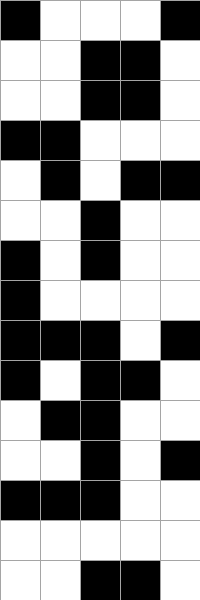[["black", "white", "white", "white", "black"], ["white", "white", "black", "black", "white"], ["white", "white", "black", "black", "white"], ["black", "black", "white", "white", "white"], ["white", "black", "white", "black", "black"], ["white", "white", "black", "white", "white"], ["black", "white", "black", "white", "white"], ["black", "white", "white", "white", "white"], ["black", "black", "black", "white", "black"], ["black", "white", "black", "black", "white"], ["white", "black", "black", "white", "white"], ["white", "white", "black", "white", "black"], ["black", "black", "black", "white", "white"], ["white", "white", "white", "white", "white"], ["white", "white", "black", "black", "white"]]